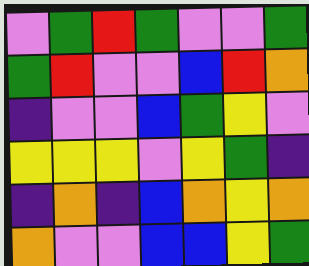[["violet", "green", "red", "green", "violet", "violet", "green"], ["green", "red", "violet", "violet", "blue", "red", "orange"], ["indigo", "violet", "violet", "blue", "green", "yellow", "violet"], ["yellow", "yellow", "yellow", "violet", "yellow", "green", "indigo"], ["indigo", "orange", "indigo", "blue", "orange", "yellow", "orange"], ["orange", "violet", "violet", "blue", "blue", "yellow", "green"]]